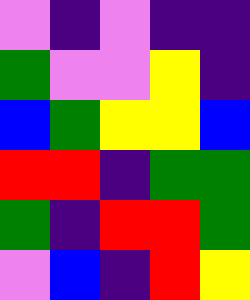[["violet", "indigo", "violet", "indigo", "indigo"], ["green", "violet", "violet", "yellow", "indigo"], ["blue", "green", "yellow", "yellow", "blue"], ["red", "red", "indigo", "green", "green"], ["green", "indigo", "red", "red", "green"], ["violet", "blue", "indigo", "red", "yellow"]]